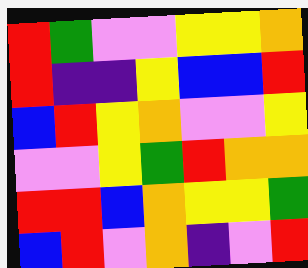[["red", "green", "violet", "violet", "yellow", "yellow", "orange"], ["red", "indigo", "indigo", "yellow", "blue", "blue", "red"], ["blue", "red", "yellow", "orange", "violet", "violet", "yellow"], ["violet", "violet", "yellow", "green", "red", "orange", "orange"], ["red", "red", "blue", "orange", "yellow", "yellow", "green"], ["blue", "red", "violet", "orange", "indigo", "violet", "red"]]